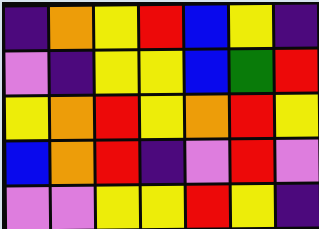[["indigo", "orange", "yellow", "red", "blue", "yellow", "indigo"], ["violet", "indigo", "yellow", "yellow", "blue", "green", "red"], ["yellow", "orange", "red", "yellow", "orange", "red", "yellow"], ["blue", "orange", "red", "indigo", "violet", "red", "violet"], ["violet", "violet", "yellow", "yellow", "red", "yellow", "indigo"]]